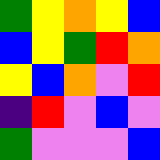[["green", "yellow", "orange", "yellow", "blue"], ["blue", "yellow", "green", "red", "orange"], ["yellow", "blue", "orange", "violet", "red"], ["indigo", "red", "violet", "blue", "violet"], ["green", "violet", "violet", "violet", "blue"]]